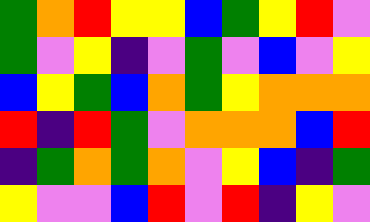[["green", "orange", "red", "yellow", "yellow", "blue", "green", "yellow", "red", "violet"], ["green", "violet", "yellow", "indigo", "violet", "green", "violet", "blue", "violet", "yellow"], ["blue", "yellow", "green", "blue", "orange", "green", "yellow", "orange", "orange", "orange"], ["red", "indigo", "red", "green", "violet", "orange", "orange", "orange", "blue", "red"], ["indigo", "green", "orange", "green", "orange", "violet", "yellow", "blue", "indigo", "green"], ["yellow", "violet", "violet", "blue", "red", "violet", "red", "indigo", "yellow", "violet"]]